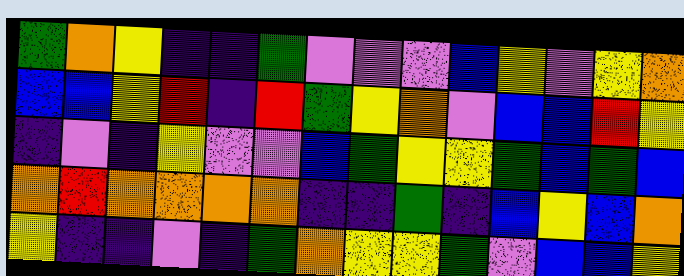[["green", "orange", "yellow", "indigo", "indigo", "green", "violet", "violet", "violet", "blue", "yellow", "violet", "yellow", "orange"], ["blue", "blue", "yellow", "red", "indigo", "red", "green", "yellow", "orange", "violet", "blue", "blue", "red", "yellow"], ["indigo", "violet", "indigo", "yellow", "violet", "violet", "blue", "green", "yellow", "yellow", "green", "blue", "green", "blue"], ["orange", "red", "orange", "orange", "orange", "orange", "indigo", "indigo", "green", "indigo", "blue", "yellow", "blue", "orange"], ["yellow", "indigo", "indigo", "violet", "indigo", "green", "orange", "yellow", "yellow", "green", "violet", "blue", "blue", "yellow"]]